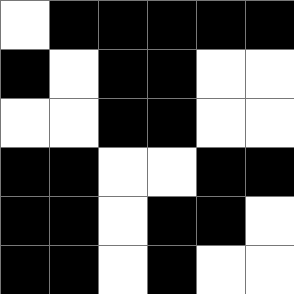[["white", "black", "black", "black", "black", "black"], ["black", "white", "black", "black", "white", "white"], ["white", "white", "black", "black", "white", "white"], ["black", "black", "white", "white", "black", "black"], ["black", "black", "white", "black", "black", "white"], ["black", "black", "white", "black", "white", "white"]]